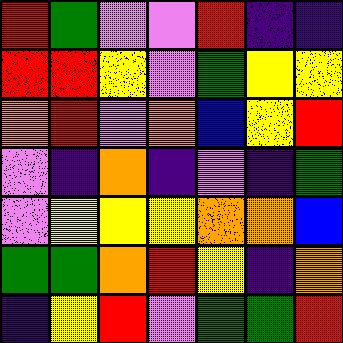[["red", "green", "violet", "violet", "red", "indigo", "indigo"], ["red", "red", "yellow", "violet", "green", "yellow", "yellow"], ["orange", "red", "violet", "orange", "blue", "yellow", "red"], ["violet", "indigo", "orange", "indigo", "violet", "indigo", "green"], ["violet", "yellow", "yellow", "yellow", "orange", "orange", "blue"], ["green", "green", "orange", "red", "yellow", "indigo", "orange"], ["indigo", "yellow", "red", "violet", "green", "green", "red"]]